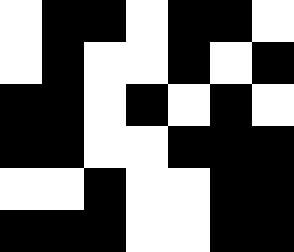[["white", "black", "black", "white", "black", "black", "white"], ["white", "black", "white", "white", "black", "white", "black"], ["black", "black", "white", "black", "white", "black", "white"], ["black", "black", "white", "white", "black", "black", "black"], ["white", "white", "black", "white", "white", "black", "black"], ["black", "black", "black", "white", "white", "black", "black"]]